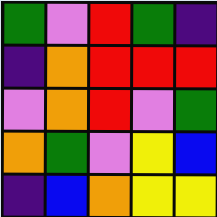[["green", "violet", "red", "green", "indigo"], ["indigo", "orange", "red", "red", "red"], ["violet", "orange", "red", "violet", "green"], ["orange", "green", "violet", "yellow", "blue"], ["indigo", "blue", "orange", "yellow", "yellow"]]